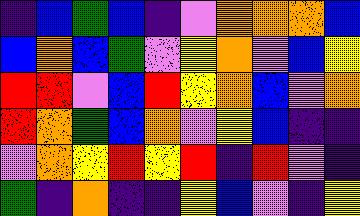[["indigo", "blue", "green", "blue", "indigo", "violet", "orange", "orange", "orange", "blue"], ["blue", "orange", "blue", "green", "violet", "yellow", "orange", "violet", "blue", "yellow"], ["red", "red", "violet", "blue", "red", "yellow", "orange", "blue", "violet", "orange"], ["red", "orange", "green", "blue", "orange", "violet", "yellow", "blue", "indigo", "indigo"], ["violet", "orange", "yellow", "red", "yellow", "red", "indigo", "red", "violet", "indigo"], ["green", "indigo", "orange", "indigo", "indigo", "yellow", "blue", "violet", "indigo", "yellow"]]